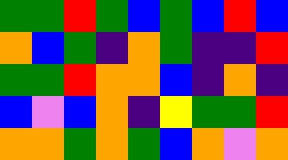[["green", "green", "red", "green", "blue", "green", "blue", "red", "blue"], ["orange", "blue", "green", "indigo", "orange", "green", "indigo", "indigo", "red"], ["green", "green", "red", "orange", "orange", "blue", "indigo", "orange", "indigo"], ["blue", "violet", "blue", "orange", "indigo", "yellow", "green", "green", "red"], ["orange", "orange", "green", "orange", "green", "blue", "orange", "violet", "orange"]]